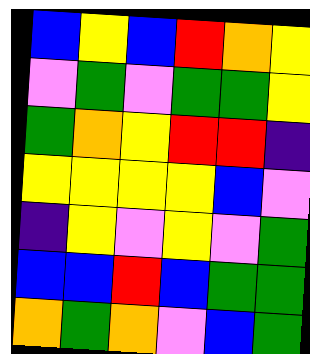[["blue", "yellow", "blue", "red", "orange", "yellow"], ["violet", "green", "violet", "green", "green", "yellow"], ["green", "orange", "yellow", "red", "red", "indigo"], ["yellow", "yellow", "yellow", "yellow", "blue", "violet"], ["indigo", "yellow", "violet", "yellow", "violet", "green"], ["blue", "blue", "red", "blue", "green", "green"], ["orange", "green", "orange", "violet", "blue", "green"]]